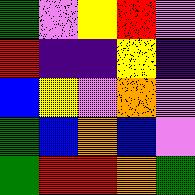[["green", "violet", "yellow", "red", "violet"], ["red", "indigo", "indigo", "yellow", "indigo"], ["blue", "yellow", "violet", "orange", "violet"], ["green", "blue", "orange", "blue", "violet"], ["green", "red", "red", "orange", "green"]]